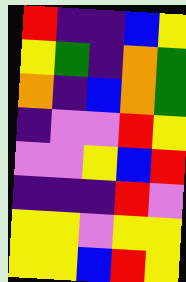[["red", "indigo", "indigo", "blue", "yellow"], ["yellow", "green", "indigo", "orange", "green"], ["orange", "indigo", "blue", "orange", "green"], ["indigo", "violet", "violet", "red", "yellow"], ["violet", "violet", "yellow", "blue", "red"], ["indigo", "indigo", "indigo", "red", "violet"], ["yellow", "yellow", "violet", "yellow", "yellow"], ["yellow", "yellow", "blue", "red", "yellow"]]